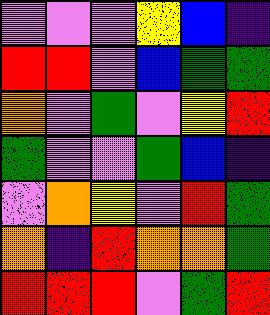[["violet", "violet", "violet", "yellow", "blue", "indigo"], ["red", "red", "violet", "blue", "green", "green"], ["orange", "violet", "green", "violet", "yellow", "red"], ["green", "violet", "violet", "green", "blue", "indigo"], ["violet", "orange", "yellow", "violet", "red", "green"], ["orange", "indigo", "red", "orange", "orange", "green"], ["red", "red", "red", "violet", "green", "red"]]